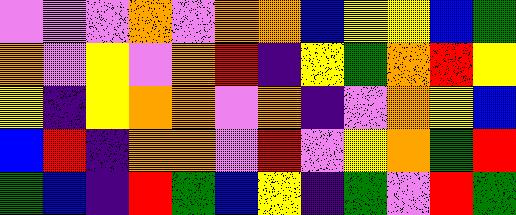[["violet", "violet", "violet", "orange", "violet", "orange", "orange", "blue", "yellow", "yellow", "blue", "green"], ["orange", "violet", "yellow", "violet", "orange", "red", "indigo", "yellow", "green", "orange", "red", "yellow"], ["yellow", "indigo", "yellow", "orange", "orange", "violet", "orange", "indigo", "violet", "orange", "yellow", "blue"], ["blue", "red", "indigo", "orange", "orange", "violet", "red", "violet", "yellow", "orange", "green", "red"], ["green", "blue", "indigo", "red", "green", "blue", "yellow", "indigo", "green", "violet", "red", "green"]]